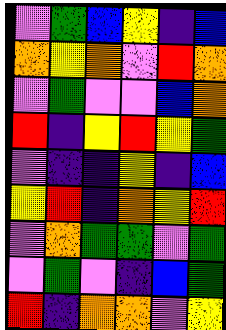[["violet", "green", "blue", "yellow", "indigo", "blue"], ["orange", "yellow", "orange", "violet", "red", "orange"], ["violet", "green", "violet", "violet", "blue", "orange"], ["red", "indigo", "yellow", "red", "yellow", "green"], ["violet", "indigo", "indigo", "yellow", "indigo", "blue"], ["yellow", "red", "indigo", "orange", "yellow", "red"], ["violet", "orange", "green", "green", "violet", "green"], ["violet", "green", "violet", "indigo", "blue", "green"], ["red", "indigo", "orange", "orange", "violet", "yellow"]]